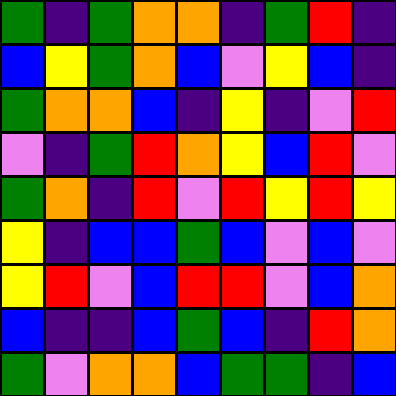[["green", "indigo", "green", "orange", "orange", "indigo", "green", "red", "indigo"], ["blue", "yellow", "green", "orange", "blue", "violet", "yellow", "blue", "indigo"], ["green", "orange", "orange", "blue", "indigo", "yellow", "indigo", "violet", "red"], ["violet", "indigo", "green", "red", "orange", "yellow", "blue", "red", "violet"], ["green", "orange", "indigo", "red", "violet", "red", "yellow", "red", "yellow"], ["yellow", "indigo", "blue", "blue", "green", "blue", "violet", "blue", "violet"], ["yellow", "red", "violet", "blue", "red", "red", "violet", "blue", "orange"], ["blue", "indigo", "indigo", "blue", "green", "blue", "indigo", "red", "orange"], ["green", "violet", "orange", "orange", "blue", "green", "green", "indigo", "blue"]]